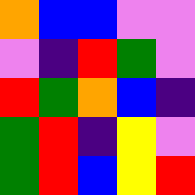[["orange", "blue", "blue", "violet", "violet"], ["violet", "indigo", "red", "green", "violet"], ["red", "green", "orange", "blue", "indigo"], ["green", "red", "indigo", "yellow", "violet"], ["green", "red", "blue", "yellow", "red"]]